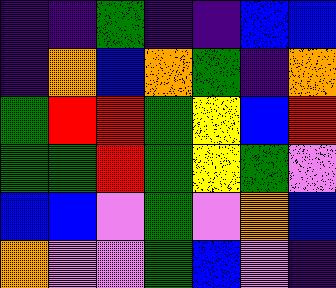[["indigo", "indigo", "green", "indigo", "indigo", "blue", "blue"], ["indigo", "orange", "blue", "orange", "green", "indigo", "orange"], ["green", "red", "red", "green", "yellow", "blue", "red"], ["green", "green", "red", "green", "yellow", "green", "violet"], ["blue", "blue", "violet", "green", "violet", "orange", "blue"], ["orange", "violet", "violet", "green", "blue", "violet", "indigo"]]